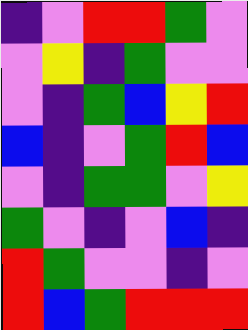[["indigo", "violet", "red", "red", "green", "violet"], ["violet", "yellow", "indigo", "green", "violet", "violet"], ["violet", "indigo", "green", "blue", "yellow", "red"], ["blue", "indigo", "violet", "green", "red", "blue"], ["violet", "indigo", "green", "green", "violet", "yellow"], ["green", "violet", "indigo", "violet", "blue", "indigo"], ["red", "green", "violet", "violet", "indigo", "violet"], ["red", "blue", "green", "red", "red", "red"]]